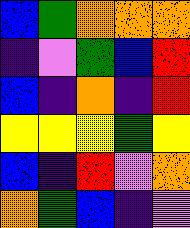[["blue", "green", "orange", "orange", "orange"], ["indigo", "violet", "green", "blue", "red"], ["blue", "indigo", "orange", "indigo", "red"], ["yellow", "yellow", "yellow", "green", "yellow"], ["blue", "indigo", "red", "violet", "orange"], ["orange", "green", "blue", "indigo", "violet"]]